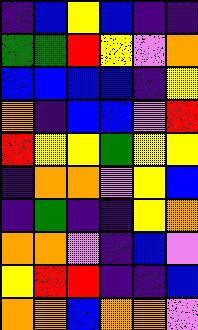[["indigo", "blue", "yellow", "blue", "indigo", "indigo"], ["green", "green", "red", "yellow", "violet", "orange"], ["blue", "blue", "blue", "blue", "indigo", "yellow"], ["orange", "indigo", "blue", "blue", "violet", "red"], ["red", "yellow", "yellow", "green", "yellow", "yellow"], ["indigo", "orange", "orange", "violet", "yellow", "blue"], ["indigo", "green", "indigo", "indigo", "yellow", "orange"], ["orange", "orange", "violet", "indigo", "blue", "violet"], ["yellow", "red", "red", "indigo", "indigo", "blue"], ["orange", "orange", "blue", "orange", "orange", "violet"]]